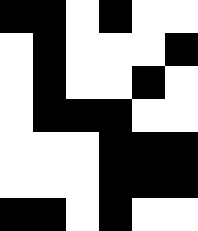[["black", "black", "white", "black", "white", "white"], ["white", "black", "white", "white", "white", "black"], ["white", "black", "white", "white", "black", "white"], ["white", "black", "black", "black", "white", "white"], ["white", "white", "white", "black", "black", "black"], ["white", "white", "white", "black", "black", "black"], ["black", "black", "white", "black", "white", "white"]]